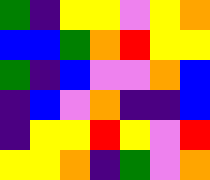[["green", "indigo", "yellow", "yellow", "violet", "yellow", "orange"], ["blue", "blue", "green", "orange", "red", "yellow", "yellow"], ["green", "indigo", "blue", "violet", "violet", "orange", "blue"], ["indigo", "blue", "violet", "orange", "indigo", "indigo", "blue"], ["indigo", "yellow", "yellow", "red", "yellow", "violet", "red"], ["yellow", "yellow", "orange", "indigo", "green", "violet", "orange"]]